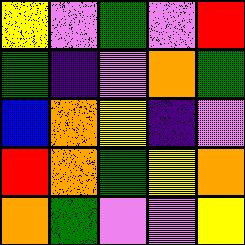[["yellow", "violet", "green", "violet", "red"], ["green", "indigo", "violet", "orange", "green"], ["blue", "orange", "yellow", "indigo", "violet"], ["red", "orange", "green", "yellow", "orange"], ["orange", "green", "violet", "violet", "yellow"]]